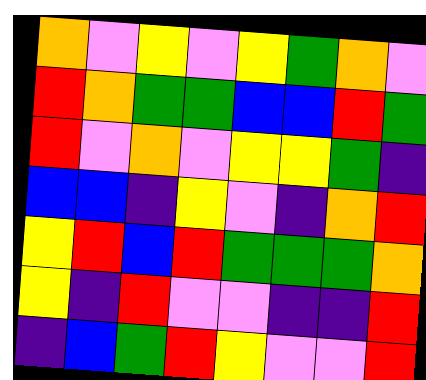[["orange", "violet", "yellow", "violet", "yellow", "green", "orange", "violet"], ["red", "orange", "green", "green", "blue", "blue", "red", "green"], ["red", "violet", "orange", "violet", "yellow", "yellow", "green", "indigo"], ["blue", "blue", "indigo", "yellow", "violet", "indigo", "orange", "red"], ["yellow", "red", "blue", "red", "green", "green", "green", "orange"], ["yellow", "indigo", "red", "violet", "violet", "indigo", "indigo", "red"], ["indigo", "blue", "green", "red", "yellow", "violet", "violet", "red"]]